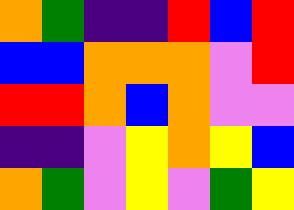[["orange", "green", "indigo", "indigo", "red", "blue", "red"], ["blue", "blue", "orange", "orange", "orange", "violet", "red"], ["red", "red", "orange", "blue", "orange", "violet", "violet"], ["indigo", "indigo", "violet", "yellow", "orange", "yellow", "blue"], ["orange", "green", "violet", "yellow", "violet", "green", "yellow"]]